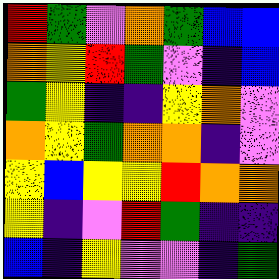[["red", "green", "violet", "orange", "green", "blue", "blue"], ["orange", "yellow", "red", "green", "violet", "indigo", "blue"], ["green", "yellow", "indigo", "indigo", "yellow", "orange", "violet"], ["orange", "yellow", "green", "orange", "orange", "indigo", "violet"], ["yellow", "blue", "yellow", "yellow", "red", "orange", "orange"], ["yellow", "indigo", "violet", "red", "green", "indigo", "indigo"], ["blue", "indigo", "yellow", "violet", "violet", "indigo", "green"]]